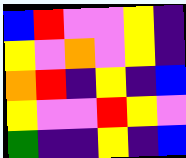[["blue", "red", "violet", "violet", "yellow", "indigo"], ["yellow", "violet", "orange", "violet", "yellow", "indigo"], ["orange", "red", "indigo", "yellow", "indigo", "blue"], ["yellow", "violet", "violet", "red", "yellow", "violet"], ["green", "indigo", "indigo", "yellow", "indigo", "blue"]]